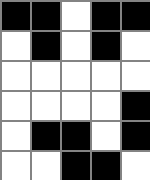[["black", "black", "white", "black", "black"], ["white", "black", "white", "black", "white"], ["white", "white", "white", "white", "white"], ["white", "white", "white", "white", "black"], ["white", "black", "black", "white", "black"], ["white", "white", "black", "black", "white"]]